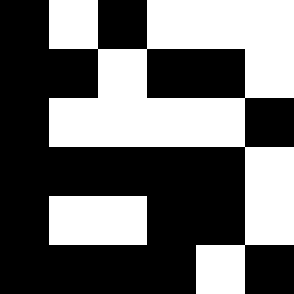[["black", "white", "black", "white", "white", "white"], ["black", "black", "white", "black", "black", "white"], ["black", "white", "white", "white", "white", "black"], ["black", "black", "black", "black", "black", "white"], ["black", "white", "white", "black", "black", "white"], ["black", "black", "black", "black", "white", "black"]]